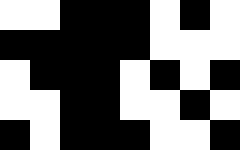[["white", "white", "black", "black", "black", "white", "black", "white"], ["black", "black", "black", "black", "black", "white", "white", "white"], ["white", "black", "black", "black", "white", "black", "white", "black"], ["white", "white", "black", "black", "white", "white", "black", "white"], ["black", "white", "black", "black", "black", "white", "white", "black"]]